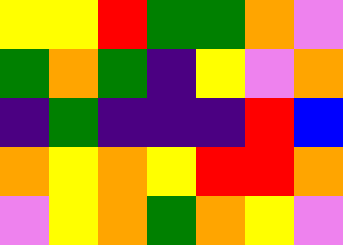[["yellow", "yellow", "red", "green", "green", "orange", "violet"], ["green", "orange", "green", "indigo", "yellow", "violet", "orange"], ["indigo", "green", "indigo", "indigo", "indigo", "red", "blue"], ["orange", "yellow", "orange", "yellow", "red", "red", "orange"], ["violet", "yellow", "orange", "green", "orange", "yellow", "violet"]]